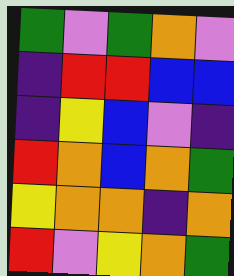[["green", "violet", "green", "orange", "violet"], ["indigo", "red", "red", "blue", "blue"], ["indigo", "yellow", "blue", "violet", "indigo"], ["red", "orange", "blue", "orange", "green"], ["yellow", "orange", "orange", "indigo", "orange"], ["red", "violet", "yellow", "orange", "green"]]